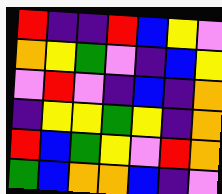[["red", "indigo", "indigo", "red", "blue", "yellow", "violet"], ["orange", "yellow", "green", "violet", "indigo", "blue", "yellow"], ["violet", "red", "violet", "indigo", "blue", "indigo", "orange"], ["indigo", "yellow", "yellow", "green", "yellow", "indigo", "orange"], ["red", "blue", "green", "yellow", "violet", "red", "orange"], ["green", "blue", "orange", "orange", "blue", "indigo", "violet"]]